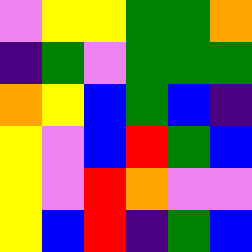[["violet", "yellow", "yellow", "green", "green", "orange"], ["indigo", "green", "violet", "green", "green", "green"], ["orange", "yellow", "blue", "green", "blue", "indigo"], ["yellow", "violet", "blue", "red", "green", "blue"], ["yellow", "violet", "red", "orange", "violet", "violet"], ["yellow", "blue", "red", "indigo", "green", "blue"]]